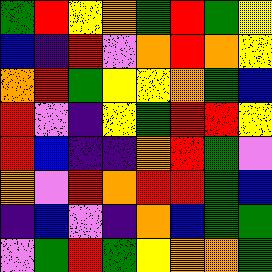[["green", "red", "yellow", "orange", "green", "red", "green", "yellow"], ["blue", "indigo", "red", "violet", "orange", "red", "orange", "yellow"], ["orange", "red", "green", "yellow", "yellow", "orange", "green", "blue"], ["red", "violet", "indigo", "yellow", "green", "red", "red", "yellow"], ["red", "blue", "indigo", "indigo", "orange", "red", "green", "violet"], ["orange", "violet", "red", "orange", "red", "red", "green", "blue"], ["indigo", "blue", "violet", "indigo", "orange", "blue", "green", "green"], ["violet", "green", "red", "green", "yellow", "orange", "orange", "green"]]